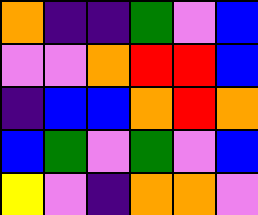[["orange", "indigo", "indigo", "green", "violet", "blue"], ["violet", "violet", "orange", "red", "red", "blue"], ["indigo", "blue", "blue", "orange", "red", "orange"], ["blue", "green", "violet", "green", "violet", "blue"], ["yellow", "violet", "indigo", "orange", "orange", "violet"]]